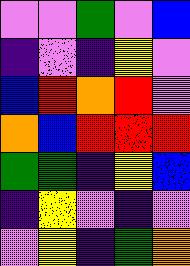[["violet", "violet", "green", "violet", "blue"], ["indigo", "violet", "indigo", "yellow", "violet"], ["blue", "red", "orange", "red", "violet"], ["orange", "blue", "red", "red", "red"], ["green", "green", "indigo", "yellow", "blue"], ["indigo", "yellow", "violet", "indigo", "violet"], ["violet", "yellow", "indigo", "green", "orange"]]